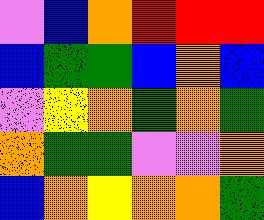[["violet", "blue", "orange", "red", "red", "red"], ["blue", "green", "green", "blue", "orange", "blue"], ["violet", "yellow", "orange", "green", "orange", "green"], ["orange", "green", "green", "violet", "violet", "orange"], ["blue", "orange", "yellow", "orange", "orange", "green"]]